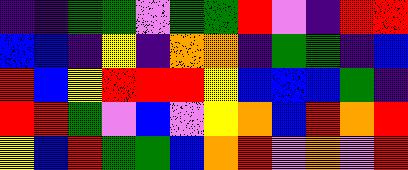[["indigo", "indigo", "green", "green", "violet", "green", "green", "red", "violet", "indigo", "red", "red"], ["blue", "blue", "indigo", "yellow", "indigo", "orange", "orange", "indigo", "green", "green", "indigo", "blue"], ["red", "blue", "yellow", "red", "red", "red", "yellow", "blue", "blue", "blue", "green", "indigo"], ["red", "red", "green", "violet", "blue", "violet", "yellow", "orange", "blue", "red", "orange", "red"], ["yellow", "blue", "red", "green", "green", "blue", "orange", "red", "violet", "orange", "violet", "red"]]